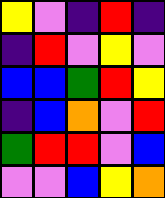[["yellow", "violet", "indigo", "red", "indigo"], ["indigo", "red", "violet", "yellow", "violet"], ["blue", "blue", "green", "red", "yellow"], ["indigo", "blue", "orange", "violet", "red"], ["green", "red", "red", "violet", "blue"], ["violet", "violet", "blue", "yellow", "orange"]]